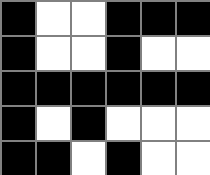[["black", "white", "white", "black", "black", "black"], ["black", "white", "white", "black", "white", "white"], ["black", "black", "black", "black", "black", "black"], ["black", "white", "black", "white", "white", "white"], ["black", "black", "white", "black", "white", "white"]]